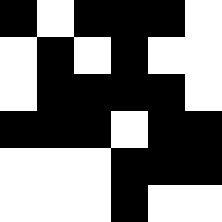[["black", "white", "black", "black", "black", "white"], ["white", "black", "white", "black", "white", "white"], ["white", "black", "black", "black", "black", "white"], ["black", "black", "black", "white", "black", "black"], ["white", "white", "white", "black", "black", "black"], ["white", "white", "white", "black", "white", "white"]]